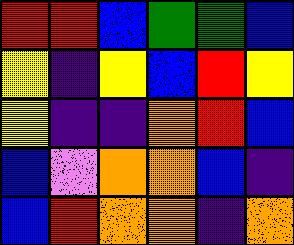[["red", "red", "blue", "green", "green", "blue"], ["yellow", "indigo", "yellow", "blue", "red", "yellow"], ["yellow", "indigo", "indigo", "orange", "red", "blue"], ["blue", "violet", "orange", "orange", "blue", "indigo"], ["blue", "red", "orange", "orange", "indigo", "orange"]]